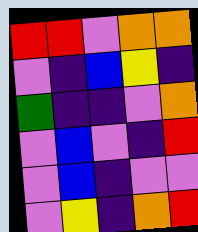[["red", "red", "violet", "orange", "orange"], ["violet", "indigo", "blue", "yellow", "indigo"], ["green", "indigo", "indigo", "violet", "orange"], ["violet", "blue", "violet", "indigo", "red"], ["violet", "blue", "indigo", "violet", "violet"], ["violet", "yellow", "indigo", "orange", "red"]]